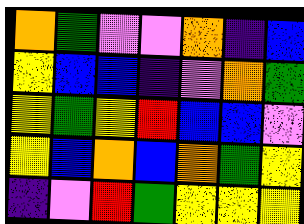[["orange", "green", "violet", "violet", "orange", "indigo", "blue"], ["yellow", "blue", "blue", "indigo", "violet", "orange", "green"], ["yellow", "green", "yellow", "red", "blue", "blue", "violet"], ["yellow", "blue", "orange", "blue", "orange", "green", "yellow"], ["indigo", "violet", "red", "green", "yellow", "yellow", "yellow"]]